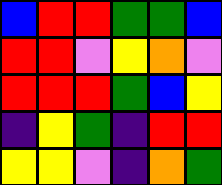[["blue", "red", "red", "green", "green", "blue"], ["red", "red", "violet", "yellow", "orange", "violet"], ["red", "red", "red", "green", "blue", "yellow"], ["indigo", "yellow", "green", "indigo", "red", "red"], ["yellow", "yellow", "violet", "indigo", "orange", "green"]]